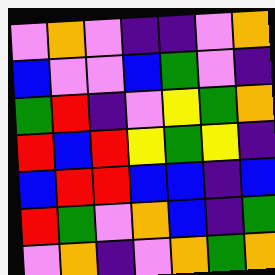[["violet", "orange", "violet", "indigo", "indigo", "violet", "orange"], ["blue", "violet", "violet", "blue", "green", "violet", "indigo"], ["green", "red", "indigo", "violet", "yellow", "green", "orange"], ["red", "blue", "red", "yellow", "green", "yellow", "indigo"], ["blue", "red", "red", "blue", "blue", "indigo", "blue"], ["red", "green", "violet", "orange", "blue", "indigo", "green"], ["violet", "orange", "indigo", "violet", "orange", "green", "orange"]]